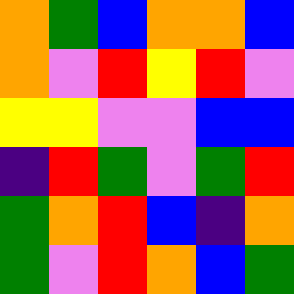[["orange", "green", "blue", "orange", "orange", "blue"], ["orange", "violet", "red", "yellow", "red", "violet"], ["yellow", "yellow", "violet", "violet", "blue", "blue"], ["indigo", "red", "green", "violet", "green", "red"], ["green", "orange", "red", "blue", "indigo", "orange"], ["green", "violet", "red", "orange", "blue", "green"]]